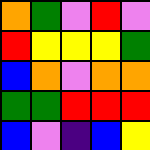[["orange", "green", "violet", "red", "violet"], ["red", "yellow", "yellow", "yellow", "green"], ["blue", "orange", "violet", "orange", "orange"], ["green", "green", "red", "red", "red"], ["blue", "violet", "indigo", "blue", "yellow"]]